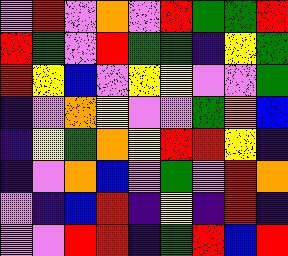[["violet", "red", "violet", "orange", "violet", "red", "green", "green", "red"], ["red", "green", "violet", "red", "green", "green", "indigo", "yellow", "green"], ["red", "yellow", "blue", "violet", "yellow", "yellow", "violet", "violet", "green"], ["indigo", "violet", "orange", "yellow", "violet", "violet", "green", "orange", "blue"], ["indigo", "yellow", "green", "orange", "yellow", "red", "red", "yellow", "indigo"], ["indigo", "violet", "orange", "blue", "violet", "green", "violet", "red", "orange"], ["violet", "indigo", "blue", "red", "indigo", "yellow", "indigo", "red", "indigo"], ["violet", "violet", "red", "red", "indigo", "green", "red", "blue", "red"]]